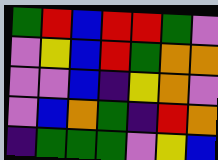[["green", "red", "blue", "red", "red", "green", "violet"], ["violet", "yellow", "blue", "red", "green", "orange", "orange"], ["violet", "violet", "blue", "indigo", "yellow", "orange", "violet"], ["violet", "blue", "orange", "green", "indigo", "red", "orange"], ["indigo", "green", "green", "green", "violet", "yellow", "blue"]]